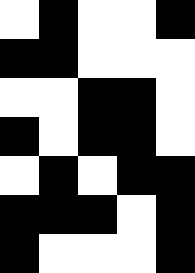[["white", "black", "white", "white", "black"], ["black", "black", "white", "white", "white"], ["white", "white", "black", "black", "white"], ["black", "white", "black", "black", "white"], ["white", "black", "white", "black", "black"], ["black", "black", "black", "white", "black"], ["black", "white", "white", "white", "black"]]